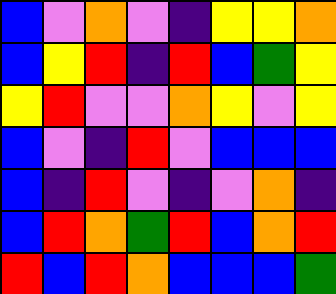[["blue", "violet", "orange", "violet", "indigo", "yellow", "yellow", "orange"], ["blue", "yellow", "red", "indigo", "red", "blue", "green", "yellow"], ["yellow", "red", "violet", "violet", "orange", "yellow", "violet", "yellow"], ["blue", "violet", "indigo", "red", "violet", "blue", "blue", "blue"], ["blue", "indigo", "red", "violet", "indigo", "violet", "orange", "indigo"], ["blue", "red", "orange", "green", "red", "blue", "orange", "red"], ["red", "blue", "red", "orange", "blue", "blue", "blue", "green"]]